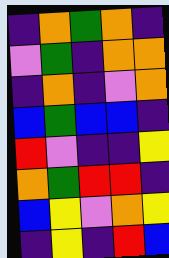[["indigo", "orange", "green", "orange", "indigo"], ["violet", "green", "indigo", "orange", "orange"], ["indigo", "orange", "indigo", "violet", "orange"], ["blue", "green", "blue", "blue", "indigo"], ["red", "violet", "indigo", "indigo", "yellow"], ["orange", "green", "red", "red", "indigo"], ["blue", "yellow", "violet", "orange", "yellow"], ["indigo", "yellow", "indigo", "red", "blue"]]